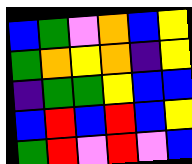[["blue", "green", "violet", "orange", "blue", "yellow"], ["green", "orange", "yellow", "orange", "indigo", "yellow"], ["indigo", "green", "green", "yellow", "blue", "blue"], ["blue", "red", "blue", "red", "blue", "yellow"], ["green", "red", "violet", "red", "violet", "blue"]]